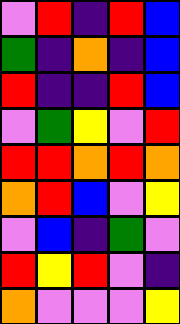[["violet", "red", "indigo", "red", "blue"], ["green", "indigo", "orange", "indigo", "blue"], ["red", "indigo", "indigo", "red", "blue"], ["violet", "green", "yellow", "violet", "red"], ["red", "red", "orange", "red", "orange"], ["orange", "red", "blue", "violet", "yellow"], ["violet", "blue", "indigo", "green", "violet"], ["red", "yellow", "red", "violet", "indigo"], ["orange", "violet", "violet", "violet", "yellow"]]